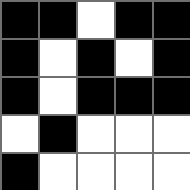[["black", "black", "white", "black", "black"], ["black", "white", "black", "white", "black"], ["black", "white", "black", "black", "black"], ["white", "black", "white", "white", "white"], ["black", "white", "white", "white", "white"]]